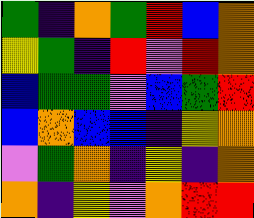[["green", "indigo", "orange", "green", "red", "blue", "orange"], ["yellow", "green", "indigo", "red", "violet", "red", "orange"], ["blue", "green", "green", "violet", "blue", "green", "red"], ["blue", "orange", "blue", "blue", "indigo", "yellow", "orange"], ["violet", "green", "orange", "indigo", "yellow", "indigo", "orange"], ["orange", "indigo", "yellow", "violet", "orange", "red", "red"]]